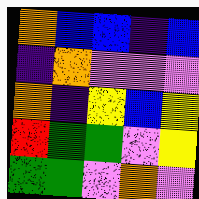[["orange", "blue", "blue", "indigo", "blue"], ["indigo", "orange", "violet", "violet", "violet"], ["orange", "indigo", "yellow", "blue", "yellow"], ["red", "green", "green", "violet", "yellow"], ["green", "green", "violet", "orange", "violet"]]